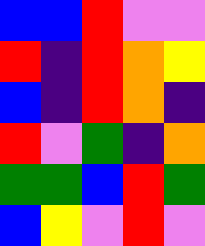[["blue", "blue", "red", "violet", "violet"], ["red", "indigo", "red", "orange", "yellow"], ["blue", "indigo", "red", "orange", "indigo"], ["red", "violet", "green", "indigo", "orange"], ["green", "green", "blue", "red", "green"], ["blue", "yellow", "violet", "red", "violet"]]